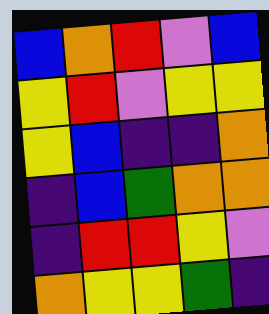[["blue", "orange", "red", "violet", "blue"], ["yellow", "red", "violet", "yellow", "yellow"], ["yellow", "blue", "indigo", "indigo", "orange"], ["indigo", "blue", "green", "orange", "orange"], ["indigo", "red", "red", "yellow", "violet"], ["orange", "yellow", "yellow", "green", "indigo"]]